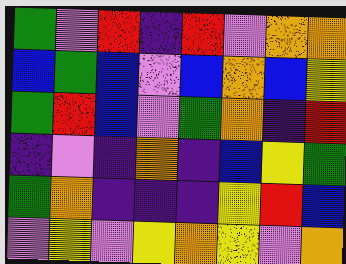[["green", "violet", "red", "indigo", "red", "violet", "orange", "orange"], ["blue", "green", "blue", "violet", "blue", "orange", "blue", "yellow"], ["green", "red", "blue", "violet", "green", "orange", "indigo", "red"], ["indigo", "violet", "indigo", "orange", "indigo", "blue", "yellow", "green"], ["green", "orange", "indigo", "indigo", "indigo", "yellow", "red", "blue"], ["violet", "yellow", "violet", "yellow", "orange", "yellow", "violet", "orange"]]